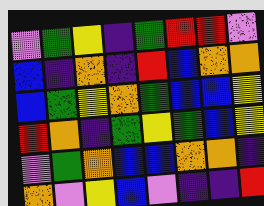[["violet", "green", "yellow", "indigo", "green", "red", "red", "violet"], ["blue", "indigo", "orange", "indigo", "red", "blue", "orange", "orange"], ["blue", "green", "yellow", "orange", "green", "blue", "blue", "yellow"], ["red", "orange", "indigo", "green", "yellow", "green", "blue", "yellow"], ["violet", "green", "orange", "blue", "blue", "orange", "orange", "indigo"], ["orange", "violet", "yellow", "blue", "violet", "indigo", "indigo", "red"]]